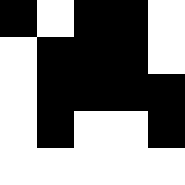[["black", "white", "black", "black", "white"], ["white", "black", "black", "black", "white"], ["white", "black", "black", "black", "black"], ["white", "black", "white", "white", "black"], ["white", "white", "white", "white", "white"]]